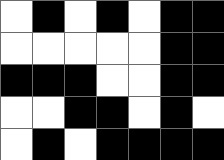[["white", "black", "white", "black", "white", "black", "black"], ["white", "white", "white", "white", "white", "black", "black"], ["black", "black", "black", "white", "white", "black", "black"], ["white", "white", "black", "black", "white", "black", "white"], ["white", "black", "white", "black", "black", "black", "black"]]